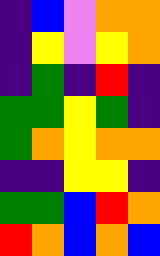[["indigo", "blue", "violet", "orange", "orange"], ["indigo", "yellow", "violet", "yellow", "orange"], ["indigo", "green", "indigo", "red", "indigo"], ["green", "green", "yellow", "green", "indigo"], ["green", "orange", "yellow", "orange", "orange"], ["indigo", "indigo", "yellow", "yellow", "indigo"], ["green", "green", "blue", "red", "orange"], ["red", "orange", "blue", "orange", "blue"]]